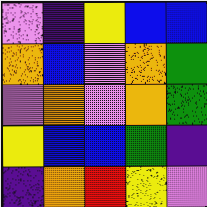[["violet", "indigo", "yellow", "blue", "blue"], ["orange", "blue", "violet", "orange", "green"], ["violet", "orange", "violet", "orange", "green"], ["yellow", "blue", "blue", "green", "indigo"], ["indigo", "orange", "red", "yellow", "violet"]]